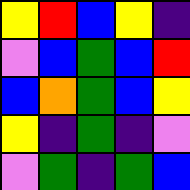[["yellow", "red", "blue", "yellow", "indigo"], ["violet", "blue", "green", "blue", "red"], ["blue", "orange", "green", "blue", "yellow"], ["yellow", "indigo", "green", "indigo", "violet"], ["violet", "green", "indigo", "green", "blue"]]